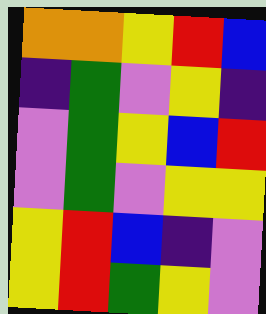[["orange", "orange", "yellow", "red", "blue"], ["indigo", "green", "violet", "yellow", "indigo"], ["violet", "green", "yellow", "blue", "red"], ["violet", "green", "violet", "yellow", "yellow"], ["yellow", "red", "blue", "indigo", "violet"], ["yellow", "red", "green", "yellow", "violet"]]